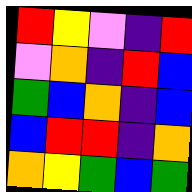[["red", "yellow", "violet", "indigo", "red"], ["violet", "orange", "indigo", "red", "blue"], ["green", "blue", "orange", "indigo", "blue"], ["blue", "red", "red", "indigo", "orange"], ["orange", "yellow", "green", "blue", "green"]]